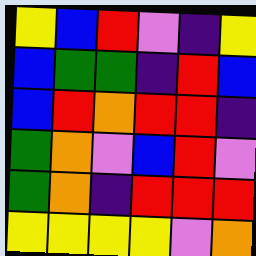[["yellow", "blue", "red", "violet", "indigo", "yellow"], ["blue", "green", "green", "indigo", "red", "blue"], ["blue", "red", "orange", "red", "red", "indigo"], ["green", "orange", "violet", "blue", "red", "violet"], ["green", "orange", "indigo", "red", "red", "red"], ["yellow", "yellow", "yellow", "yellow", "violet", "orange"]]